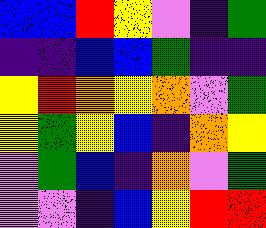[["blue", "blue", "red", "yellow", "violet", "indigo", "green"], ["indigo", "indigo", "blue", "blue", "green", "indigo", "indigo"], ["yellow", "red", "orange", "yellow", "orange", "violet", "green"], ["yellow", "green", "yellow", "blue", "indigo", "orange", "yellow"], ["violet", "green", "blue", "indigo", "orange", "violet", "green"], ["violet", "violet", "indigo", "blue", "yellow", "red", "red"]]